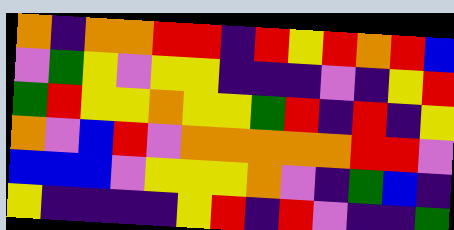[["orange", "indigo", "orange", "orange", "red", "red", "indigo", "red", "yellow", "red", "orange", "red", "blue"], ["violet", "green", "yellow", "violet", "yellow", "yellow", "indigo", "indigo", "indigo", "violet", "indigo", "yellow", "red"], ["green", "red", "yellow", "yellow", "orange", "yellow", "yellow", "green", "red", "indigo", "red", "indigo", "yellow"], ["orange", "violet", "blue", "red", "violet", "orange", "orange", "orange", "orange", "orange", "red", "red", "violet"], ["blue", "blue", "blue", "violet", "yellow", "yellow", "yellow", "orange", "violet", "indigo", "green", "blue", "indigo"], ["yellow", "indigo", "indigo", "indigo", "indigo", "yellow", "red", "indigo", "red", "violet", "indigo", "indigo", "green"]]